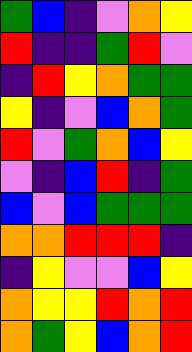[["green", "blue", "indigo", "violet", "orange", "yellow"], ["red", "indigo", "indigo", "green", "red", "violet"], ["indigo", "red", "yellow", "orange", "green", "green"], ["yellow", "indigo", "violet", "blue", "orange", "green"], ["red", "violet", "green", "orange", "blue", "yellow"], ["violet", "indigo", "blue", "red", "indigo", "green"], ["blue", "violet", "blue", "green", "green", "green"], ["orange", "orange", "red", "red", "red", "indigo"], ["indigo", "yellow", "violet", "violet", "blue", "yellow"], ["orange", "yellow", "yellow", "red", "orange", "red"], ["orange", "green", "yellow", "blue", "orange", "red"]]